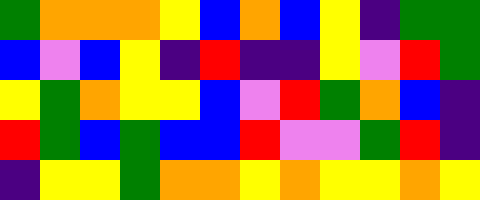[["green", "orange", "orange", "orange", "yellow", "blue", "orange", "blue", "yellow", "indigo", "green", "green"], ["blue", "violet", "blue", "yellow", "indigo", "red", "indigo", "indigo", "yellow", "violet", "red", "green"], ["yellow", "green", "orange", "yellow", "yellow", "blue", "violet", "red", "green", "orange", "blue", "indigo"], ["red", "green", "blue", "green", "blue", "blue", "red", "violet", "violet", "green", "red", "indigo"], ["indigo", "yellow", "yellow", "green", "orange", "orange", "yellow", "orange", "yellow", "yellow", "orange", "yellow"]]